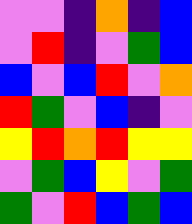[["violet", "violet", "indigo", "orange", "indigo", "blue"], ["violet", "red", "indigo", "violet", "green", "blue"], ["blue", "violet", "blue", "red", "violet", "orange"], ["red", "green", "violet", "blue", "indigo", "violet"], ["yellow", "red", "orange", "red", "yellow", "yellow"], ["violet", "green", "blue", "yellow", "violet", "green"], ["green", "violet", "red", "blue", "green", "blue"]]